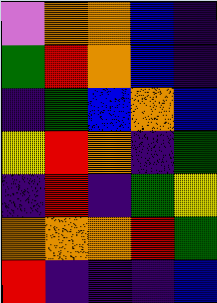[["violet", "orange", "orange", "blue", "indigo"], ["green", "red", "orange", "blue", "indigo"], ["indigo", "green", "blue", "orange", "blue"], ["yellow", "red", "orange", "indigo", "green"], ["indigo", "red", "indigo", "green", "yellow"], ["orange", "orange", "orange", "red", "green"], ["red", "indigo", "indigo", "indigo", "blue"]]